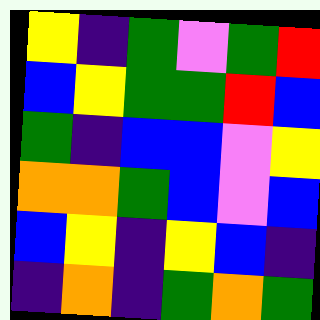[["yellow", "indigo", "green", "violet", "green", "red"], ["blue", "yellow", "green", "green", "red", "blue"], ["green", "indigo", "blue", "blue", "violet", "yellow"], ["orange", "orange", "green", "blue", "violet", "blue"], ["blue", "yellow", "indigo", "yellow", "blue", "indigo"], ["indigo", "orange", "indigo", "green", "orange", "green"]]